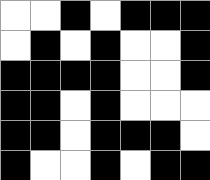[["white", "white", "black", "white", "black", "black", "black"], ["white", "black", "white", "black", "white", "white", "black"], ["black", "black", "black", "black", "white", "white", "black"], ["black", "black", "white", "black", "white", "white", "white"], ["black", "black", "white", "black", "black", "black", "white"], ["black", "white", "white", "black", "white", "black", "black"]]